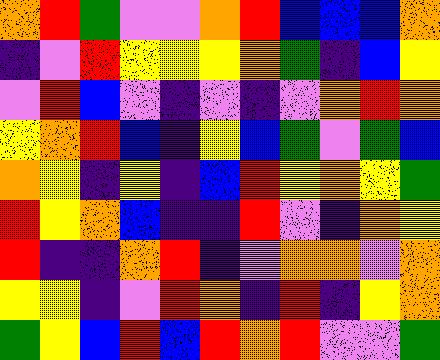[["orange", "red", "green", "violet", "violet", "orange", "red", "blue", "blue", "blue", "orange"], ["indigo", "violet", "red", "yellow", "yellow", "yellow", "orange", "green", "indigo", "blue", "yellow"], ["violet", "red", "blue", "violet", "indigo", "violet", "indigo", "violet", "orange", "red", "orange"], ["yellow", "orange", "red", "blue", "indigo", "yellow", "blue", "green", "violet", "green", "blue"], ["orange", "yellow", "indigo", "yellow", "indigo", "blue", "red", "yellow", "orange", "yellow", "green"], ["red", "yellow", "orange", "blue", "indigo", "indigo", "red", "violet", "indigo", "orange", "yellow"], ["red", "indigo", "indigo", "orange", "red", "indigo", "violet", "orange", "orange", "violet", "orange"], ["yellow", "yellow", "indigo", "violet", "red", "orange", "indigo", "red", "indigo", "yellow", "orange"], ["green", "yellow", "blue", "red", "blue", "red", "orange", "red", "violet", "violet", "green"]]